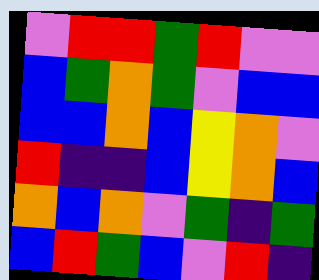[["violet", "red", "red", "green", "red", "violet", "violet"], ["blue", "green", "orange", "green", "violet", "blue", "blue"], ["blue", "blue", "orange", "blue", "yellow", "orange", "violet"], ["red", "indigo", "indigo", "blue", "yellow", "orange", "blue"], ["orange", "blue", "orange", "violet", "green", "indigo", "green"], ["blue", "red", "green", "blue", "violet", "red", "indigo"]]